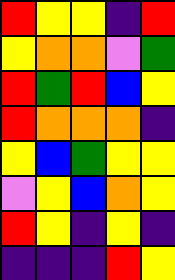[["red", "yellow", "yellow", "indigo", "red"], ["yellow", "orange", "orange", "violet", "green"], ["red", "green", "red", "blue", "yellow"], ["red", "orange", "orange", "orange", "indigo"], ["yellow", "blue", "green", "yellow", "yellow"], ["violet", "yellow", "blue", "orange", "yellow"], ["red", "yellow", "indigo", "yellow", "indigo"], ["indigo", "indigo", "indigo", "red", "yellow"]]